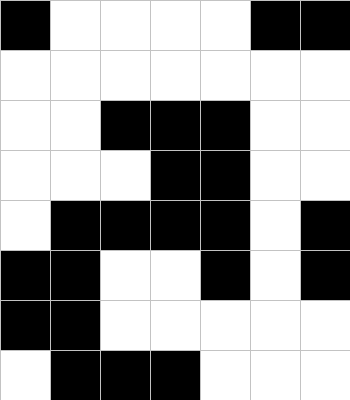[["black", "white", "white", "white", "white", "black", "black"], ["white", "white", "white", "white", "white", "white", "white"], ["white", "white", "black", "black", "black", "white", "white"], ["white", "white", "white", "black", "black", "white", "white"], ["white", "black", "black", "black", "black", "white", "black"], ["black", "black", "white", "white", "black", "white", "black"], ["black", "black", "white", "white", "white", "white", "white"], ["white", "black", "black", "black", "white", "white", "white"]]